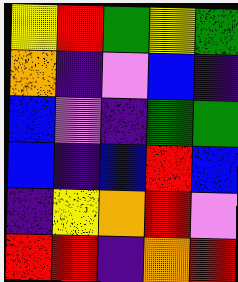[["yellow", "red", "green", "yellow", "green"], ["orange", "indigo", "violet", "blue", "indigo"], ["blue", "violet", "indigo", "green", "green"], ["blue", "indigo", "blue", "red", "blue"], ["indigo", "yellow", "orange", "red", "violet"], ["red", "red", "indigo", "orange", "red"]]